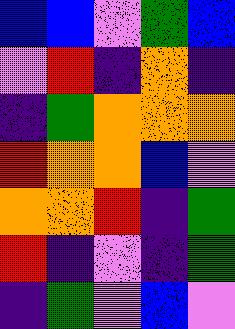[["blue", "blue", "violet", "green", "blue"], ["violet", "red", "indigo", "orange", "indigo"], ["indigo", "green", "orange", "orange", "orange"], ["red", "orange", "orange", "blue", "violet"], ["orange", "orange", "red", "indigo", "green"], ["red", "indigo", "violet", "indigo", "green"], ["indigo", "green", "violet", "blue", "violet"]]